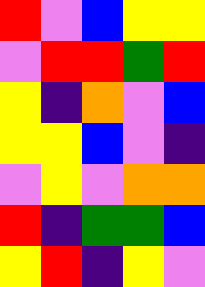[["red", "violet", "blue", "yellow", "yellow"], ["violet", "red", "red", "green", "red"], ["yellow", "indigo", "orange", "violet", "blue"], ["yellow", "yellow", "blue", "violet", "indigo"], ["violet", "yellow", "violet", "orange", "orange"], ["red", "indigo", "green", "green", "blue"], ["yellow", "red", "indigo", "yellow", "violet"]]